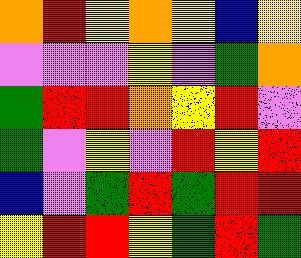[["orange", "red", "yellow", "orange", "yellow", "blue", "yellow"], ["violet", "violet", "violet", "yellow", "violet", "green", "orange"], ["green", "red", "red", "orange", "yellow", "red", "violet"], ["green", "violet", "yellow", "violet", "red", "yellow", "red"], ["blue", "violet", "green", "red", "green", "red", "red"], ["yellow", "red", "red", "yellow", "green", "red", "green"]]